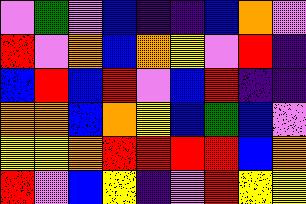[["violet", "green", "violet", "blue", "indigo", "indigo", "blue", "orange", "violet"], ["red", "violet", "orange", "blue", "orange", "yellow", "violet", "red", "indigo"], ["blue", "red", "blue", "red", "violet", "blue", "red", "indigo", "indigo"], ["orange", "orange", "blue", "orange", "yellow", "blue", "green", "blue", "violet"], ["yellow", "yellow", "orange", "red", "red", "red", "red", "blue", "orange"], ["red", "violet", "blue", "yellow", "indigo", "violet", "red", "yellow", "yellow"]]